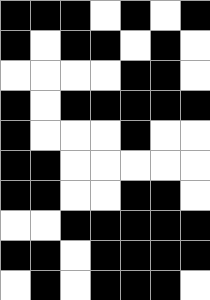[["black", "black", "black", "white", "black", "white", "black"], ["black", "white", "black", "black", "white", "black", "white"], ["white", "white", "white", "white", "black", "black", "white"], ["black", "white", "black", "black", "black", "black", "black"], ["black", "white", "white", "white", "black", "white", "white"], ["black", "black", "white", "white", "white", "white", "white"], ["black", "black", "white", "white", "black", "black", "white"], ["white", "white", "black", "black", "black", "black", "black"], ["black", "black", "white", "black", "black", "black", "black"], ["white", "black", "white", "black", "black", "black", "white"]]